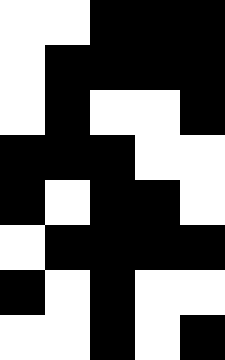[["white", "white", "black", "black", "black"], ["white", "black", "black", "black", "black"], ["white", "black", "white", "white", "black"], ["black", "black", "black", "white", "white"], ["black", "white", "black", "black", "white"], ["white", "black", "black", "black", "black"], ["black", "white", "black", "white", "white"], ["white", "white", "black", "white", "black"]]